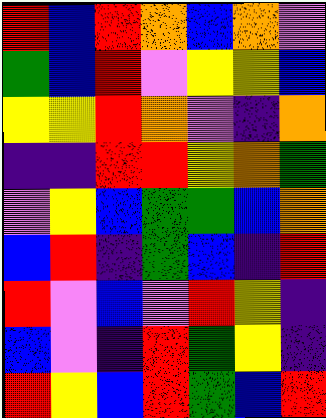[["red", "blue", "red", "orange", "blue", "orange", "violet"], ["green", "blue", "red", "violet", "yellow", "yellow", "blue"], ["yellow", "yellow", "red", "orange", "violet", "indigo", "orange"], ["indigo", "indigo", "red", "red", "yellow", "orange", "green"], ["violet", "yellow", "blue", "green", "green", "blue", "orange"], ["blue", "red", "indigo", "green", "blue", "indigo", "red"], ["red", "violet", "blue", "violet", "red", "yellow", "indigo"], ["blue", "violet", "indigo", "red", "green", "yellow", "indigo"], ["red", "yellow", "blue", "red", "green", "blue", "red"]]